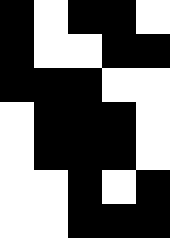[["black", "white", "black", "black", "white"], ["black", "white", "white", "black", "black"], ["black", "black", "black", "white", "white"], ["white", "black", "black", "black", "white"], ["white", "black", "black", "black", "white"], ["white", "white", "black", "white", "black"], ["white", "white", "black", "black", "black"]]